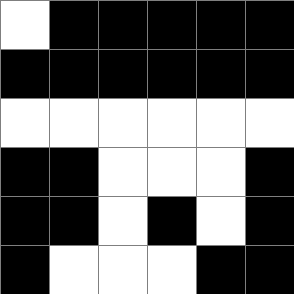[["white", "black", "black", "black", "black", "black"], ["black", "black", "black", "black", "black", "black"], ["white", "white", "white", "white", "white", "white"], ["black", "black", "white", "white", "white", "black"], ["black", "black", "white", "black", "white", "black"], ["black", "white", "white", "white", "black", "black"]]